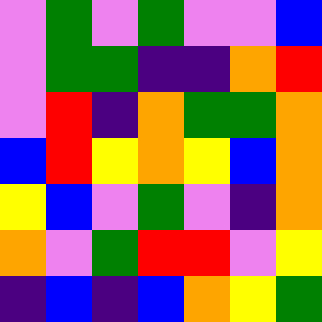[["violet", "green", "violet", "green", "violet", "violet", "blue"], ["violet", "green", "green", "indigo", "indigo", "orange", "red"], ["violet", "red", "indigo", "orange", "green", "green", "orange"], ["blue", "red", "yellow", "orange", "yellow", "blue", "orange"], ["yellow", "blue", "violet", "green", "violet", "indigo", "orange"], ["orange", "violet", "green", "red", "red", "violet", "yellow"], ["indigo", "blue", "indigo", "blue", "orange", "yellow", "green"]]